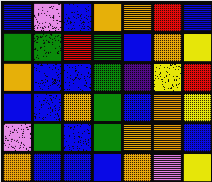[["blue", "violet", "blue", "orange", "orange", "red", "blue"], ["green", "green", "red", "green", "blue", "orange", "yellow"], ["orange", "blue", "blue", "green", "indigo", "yellow", "red"], ["blue", "blue", "orange", "green", "blue", "orange", "yellow"], ["violet", "green", "blue", "green", "orange", "orange", "blue"], ["orange", "blue", "blue", "blue", "orange", "violet", "yellow"]]